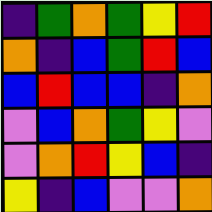[["indigo", "green", "orange", "green", "yellow", "red"], ["orange", "indigo", "blue", "green", "red", "blue"], ["blue", "red", "blue", "blue", "indigo", "orange"], ["violet", "blue", "orange", "green", "yellow", "violet"], ["violet", "orange", "red", "yellow", "blue", "indigo"], ["yellow", "indigo", "blue", "violet", "violet", "orange"]]